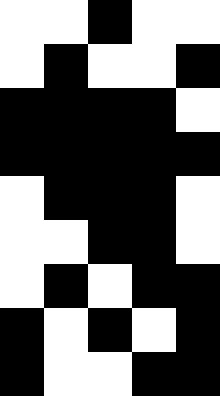[["white", "white", "black", "white", "white"], ["white", "black", "white", "white", "black"], ["black", "black", "black", "black", "white"], ["black", "black", "black", "black", "black"], ["white", "black", "black", "black", "white"], ["white", "white", "black", "black", "white"], ["white", "black", "white", "black", "black"], ["black", "white", "black", "white", "black"], ["black", "white", "white", "black", "black"]]